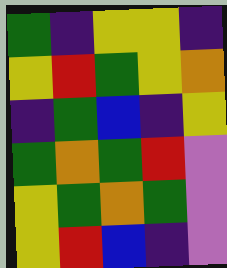[["green", "indigo", "yellow", "yellow", "indigo"], ["yellow", "red", "green", "yellow", "orange"], ["indigo", "green", "blue", "indigo", "yellow"], ["green", "orange", "green", "red", "violet"], ["yellow", "green", "orange", "green", "violet"], ["yellow", "red", "blue", "indigo", "violet"]]